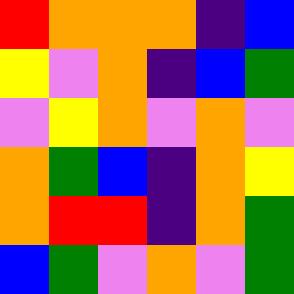[["red", "orange", "orange", "orange", "indigo", "blue"], ["yellow", "violet", "orange", "indigo", "blue", "green"], ["violet", "yellow", "orange", "violet", "orange", "violet"], ["orange", "green", "blue", "indigo", "orange", "yellow"], ["orange", "red", "red", "indigo", "orange", "green"], ["blue", "green", "violet", "orange", "violet", "green"]]